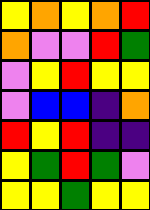[["yellow", "orange", "yellow", "orange", "red"], ["orange", "violet", "violet", "red", "green"], ["violet", "yellow", "red", "yellow", "yellow"], ["violet", "blue", "blue", "indigo", "orange"], ["red", "yellow", "red", "indigo", "indigo"], ["yellow", "green", "red", "green", "violet"], ["yellow", "yellow", "green", "yellow", "yellow"]]